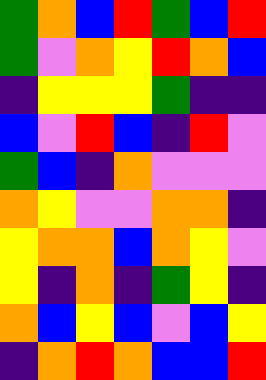[["green", "orange", "blue", "red", "green", "blue", "red"], ["green", "violet", "orange", "yellow", "red", "orange", "blue"], ["indigo", "yellow", "yellow", "yellow", "green", "indigo", "indigo"], ["blue", "violet", "red", "blue", "indigo", "red", "violet"], ["green", "blue", "indigo", "orange", "violet", "violet", "violet"], ["orange", "yellow", "violet", "violet", "orange", "orange", "indigo"], ["yellow", "orange", "orange", "blue", "orange", "yellow", "violet"], ["yellow", "indigo", "orange", "indigo", "green", "yellow", "indigo"], ["orange", "blue", "yellow", "blue", "violet", "blue", "yellow"], ["indigo", "orange", "red", "orange", "blue", "blue", "red"]]